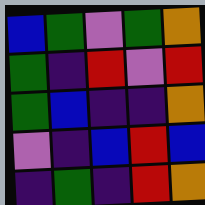[["blue", "green", "violet", "green", "orange"], ["green", "indigo", "red", "violet", "red"], ["green", "blue", "indigo", "indigo", "orange"], ["violet", "indigo", "blue", "red", "blue"], ["indigo", "green", "indigo", "red", "orange"]]